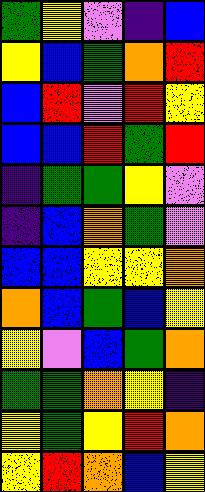[["green", "yellow", "violet", "indigo", "blue"], ["yellow", "blue", "green", "orange", "red"], ["blue", "red", "violet", "red", "yellow"], ["blue", "blue", "red", "green", "red"], ["indigo", "green", "green", "yellow", "violet"], ["indigo", "blue", "orange", "green", "violet"], ["blue", "blue", "yellow", "yellow", "orange"], ["orange", "blue", "green", "blue", "yellow"], ["yellow", "violet", "blue", "green", "orange"], ["green", "green", "orange", "yellow", "indigo"], ["yellow", "green", "yellow", "red", "orange"], ["yellow", "red", "orange", "blue", "yellow"]]